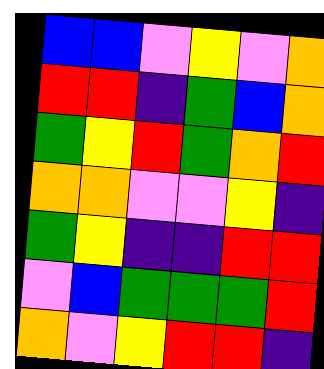[["blue", "blue", "violet", "yellow", "violet", "orange"], ["red", "red", "indigo", "green", "blue", "orange"], ["green", "yellow", "red", "green", "orange", "red"], ["orange", "orange", "violet", "violet", "yellow", "indigo"], ["green", "yellow", "indigo", "indigo", "red", "red"], ["violet", "blue", "green", "green", "green", "red"], ["orange", "violet", "yellow", "red", "red", "indigo"]]